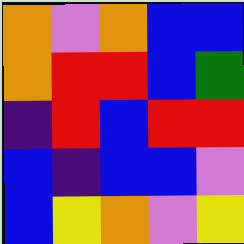[["orange", "violet", "orange", "blue", "blue"], ["orange", "red", "red", "blue", "green"], ["indigo", "red", "blue", "red", "red"], ["blue", "indigo", "blue", "blue", "violet"], ["blue", "yellow", "orange", "violet", "yellow"]]